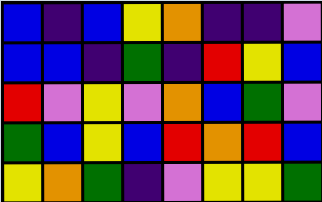[["blue", "indigo", "blue", "yellow", "orange", "indigo", "indigo", "violet"], ["blue", "blue", "indigo", "green", "indigo", "red", "yellow", "blue"], ["red", "violet", "yellow", "violet", "orange", "blue", "green", "violet"], ["green", "blue", "yellow", "blue", "red", "orange", "red", "blue"], ["yellow", "orange", "green", "indigo", "violet", "yellow", "yellow", "green"]]